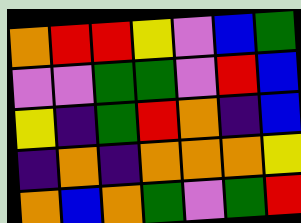[["orange", "red", "red", "yellow", "violet", "blue", "green"], ["violet", "violet", "green", "green", "violet", "red", "blue"], ["yellow", "indigo", "green", "red", "orange", "indigo", "blue"], ["indigo", "orange", "indigo", "orange", "orange", "orange", "yellow"], ["orange", "blue", "orange", "green", "violet", "green", "red"]]